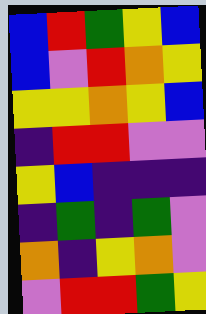[["blue", "red", "green", "yellow", "blue"], ["blue", "violet", "red", "orange", "yellow"], ["yellow", "yellow", "orange", "yellow", "blue"], ["indigo", "red", "red", "violet", "violet"], ["yellow", "blue", "indigo", "indigo", "indigo"], ["indigo", "green", "indigo", "green", "violet"], ["orange", "indigo", "yellow", "orange", "violet"], ["violet", "red", "red", "green", "yellow"]]